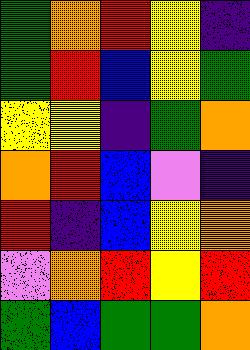[["green", "orange", "red", "yellow", "indigo"], ["green", "red", "blue", "yellow", "green"], ["yellow", "yellow", "indigo", "green", "orange"], ["orange", "red", "blue", "violet", "indigo"], ["red", "indigo", "blue", "yellow", "orange"], ["violet", "orange", "red", "yellow", "red"], ["green", "blue", "green", "green", "orange"]]